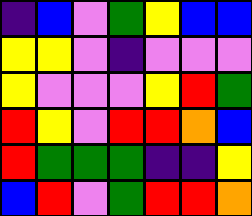[["indigo", "blue", "violet", "green", "yellow", "blue", "blue"], ["yellow", "yellow", "violet", "indigo", "violet", "violet", "violet"], ["yellow", "violet", "violet", "violet", "yellow", "red", "green"], ["red", "yellow", "violet", "red", "red", "orange", "blue"], ["red", "green", "green", "green", "indigo", "indigo", "yellow"], ["blue", "red", "violet", "green", "red", "red", "orange"]]